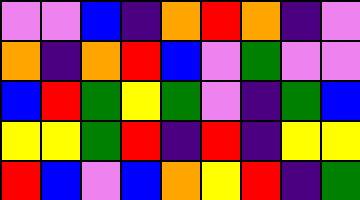[["violet", "violet", "blue", "indigo", "orange", "red", "orange", "indigo", "violet"], ["orange", "indigo", "orange", "red", "blue", "violet", "green", "violet", "violet"], ["blue", "red", "green", "yellow", "green", "violet", "indigo", "green", "blue"], ["yellow", "yellow", "green", "red", "indigo", "red", "indigo", "yellow", "yellow"], ["red", "blue", "violet", "blue", "orange", "yellow", "red", "indigo", "green"]]